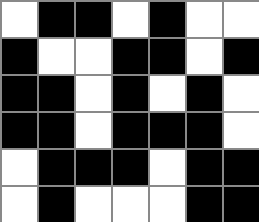[["white", "black", "black", "white", "black", "white", "white"], ["black", "white", "white", "black", "black", "white", "black"], ["black", "black", "white", "black", "white", "black", "white"], ["black", "black", "white", "black", "black", "black", "white"], ["white", "black", "black", "black", "white", "black", "black"], ["white", "black", "white", "white", "white", "black", "black"]]